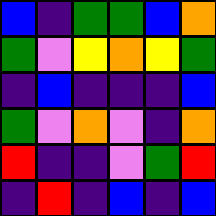[["blue", "indigo", "green", "green", "blue", "orange"], ["green", "violet", "yellow", "orange", "yellow", "green"], ["indigo", "blue", "indigo", "indigo", "indigo", "blue"], ["green", "violet", "orange", "violet", "indigo", "orange"], ["red", "indigo", "indigo", "violet", "green", "red"], ["indigo", "red", "indigo", "blue", "indigo", "blue"]]